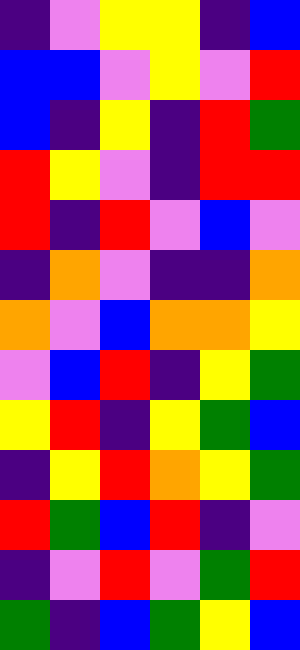[["indigo", "violet", "yellow", "yellow", "indigo", "blue"], ["blue", "blue", "violet", "yellow", "violet", "red"], ["blue", "indigo", "yellow", "indigo", "red", "green"], ["red", "yellow", "violet", "indigo", "red", "red"], ["red", "indigo", "red", "violet", "blue", "violet"], ["indigo", "orange", "violet", "indigo", "indigo", "orange"], ["orange", "violet", "blue", "orange", "orange", "yellow"], ["violet", "blue", "red", "indigo", "yellow", "green"], ["yellow", "red", "indigo", "yellow", "green", "blue"], ["indigo", "yellow", "red", "orange", "yellow", "green"], ["red", "green", "blue", "red", "indigo", "violet"], ["indigo", "violet", "red", "violet", "green", "red"], ["green", "indigo", "blue", "green", "yellow", "blue"]]